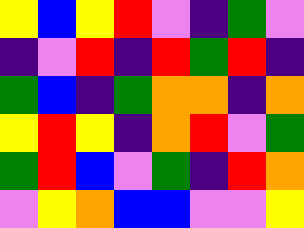[["yellow", "blue", "yellow", "red", "violet", "indigo", "green", "violet"], ["indigo", "violet", "red", "indigo", "red", "green", "red", "indigo"], ["green", "blue", "indigo", "green", "orange", "orange", "indigo", "orange"], ["yellow", "red", "yellow", "indigo", "orange", "red", "violet", "green"], ["green", "red", "blue", "violet", "green", "indigo", "red", "orange"], ["violet", "yellow", "orange", "blue", "blue", "violet", "violet", "yellow"]]